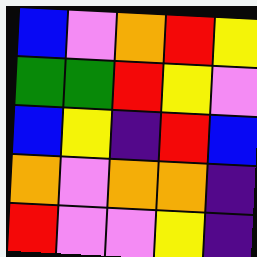[["blue", "violet", "orange", "red", "yellow"], ["green", "green", "red", "yellow", "violet"], ["blue", "yellow", "indigo", "red", "blue"], ["orange", "violet", "orange", "orange", "indigo"], ["red", "violet", "violet", "yellow", "indigo"]]